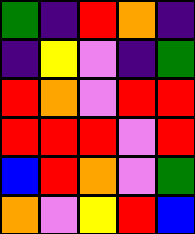[["green", "indigo", "red", "orange", "indigo"], ["indigo", "yellow", "violet", "indigo", "green"], ["red", "orange", "violet", "red", "red"], ["red", "red", "red", "violet", "red"], ["blue", "red", "orange", "violet", "green"], ["orange", "violet", "yellow", "red", "blue"]]